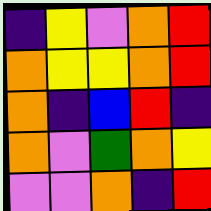[["indigo", "yellow", "violet", "orange", "red"], ["orange", "yellow", "yellow", "orange", "red"], ["orange", "indigo", "blue", "red", "indigo"], ["orange", "violet", "green", "orange", "yellow"], ["violet", "violet", "orange", "indigo", "red"]]